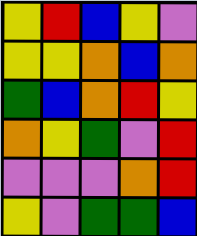[["yellow", "red", "blue", "yellow", "violet"], ["yellow", "yellow", "orange", "blue", "orange"], ["green", "blue", "orange", "red", "yellow"], ["orange", "yellow", "green", "violet", "red"], ["violet", "violet", "violet", "orange", "red"], ["yellow", "violet", "green", "green", "blue"]]